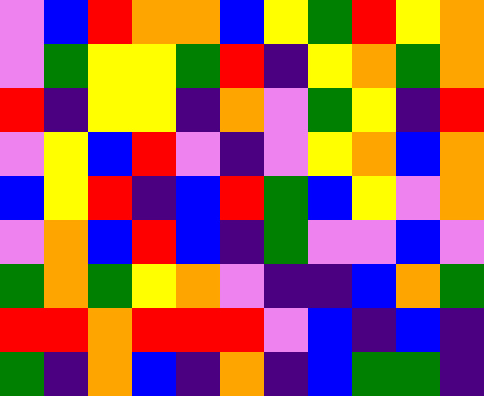[["violet", "blue", "red", "orange", "orange", "blue", "yellow", "green", "red", "yellow", "orange"], ["violet", "green", "yellow", "yellow", "green", "red", "indigo", "yellow", "orange", "green", "orange"], ["red", "indigo", "yellow", "yellow", "indigo", "orange", "violet", "green", "yellow", "indigo", "red"], ["violet", "yellow", "blue", "red", "violet", "indigo", "violet", "yellow", "orange", "blue", "orange"], ["blue", "yellow", "red", "indigo", "blue", "red", "green", "blue", "yellow", "violet", "orange"], ["violet", "orange", "blue", "red", "blue", "indigo", "green", "violet", "violet", "blue", "violet"], ["green", "orange", "green", "yellow", "orange", "violet", "indigo", "indigo", "blue", "orange", "green"], ["red", "red", "orange", "red", "red", "red", "violet", "blue", "indigo", "blue", "indigo"], ["green", "indigo", "orange", "blue", "indigo", "orange", "indigo", "blue", "green", "green", "indigo"]]